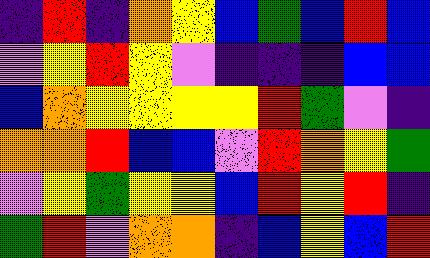[["indigo", "red", "indigo", "orange", "yellow", "blue", "green", "blue", "red", "blue"], ["violet", "yellow", "red", "yellow", "violet", "indigo", "indigo", "indigo", "blue", "blue"], ["blue", "orange", "yellow", "yellow", "yellow", "yellow", "red", "green", "violet", "indigo"], ["orange", "orange", "red", "blue", "blue", "violet", "red", "orange", "yellow", "green"], ["violet", "yellow", "green", "yellow", "yellow", "blue", "red", "yellow", "red", "indigo"], ["green", "red", "violet", "orange", "orange", "indigo", "blue", "yellow", "blue", "red"]]